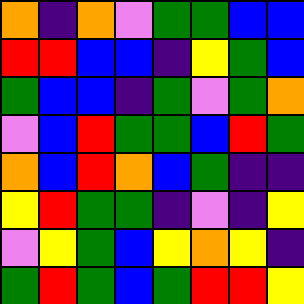[["orange", "indigo", "orange", "violet", "green", "green", "blue", "blue"], ["red", "red", "blue", "blue", "indigo", "yellow", "green", "blue"], ["green", "blue", "blue", "indigo", "green", "violet", "green", "orange"], ["violet", "blue", "red", "green", "green", "blue", "red", "green"], ["orange", "blue", "red", "orange", "blue", "green", "indigo", "indigo"], ["yellow", "red", "green", "green", "indigo", "violet", "indigo", "yellow"], ["violet", "yellow", "green", "blue", "yellow", "orange", "yellow", "indigo"], ["green", "red", "green", "blue", "green", "red", "red", "yellow"]]